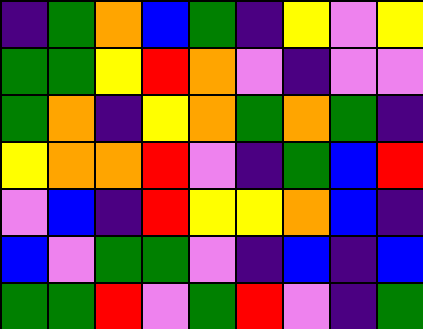[["indigo", "green", "orange", "blue", "green", "indigo", "yellow", "violet", "yellow"], ["green", "green", "yellow", "red", "orange", "violet", "indigo", "violet", "violet"], ["green", "orange", "indigo", "yellow", "orange", "green", "orange", "green", "indigo"], ["yellow", "orange", "orange", "red", "violet", "indigo", "green", "blue", "red"], ["violet", "blue", "indigo", "red", "yellow", "yellow", "orange", "blue", "indigo"], ["blue", "violet", "green", "green", "violet", "indigo", "blue", "indigo", "blue"], ["green", "green", "red", "violet", "green", "red", "violet", "indigo", "green"]]